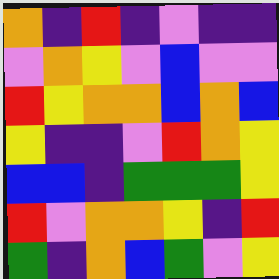[["orange", "indigo", "red", "indigo", "violet", "indigo", "indigo"], ["violet", "orange", "yellow", "violet", "blue", "violet", "violet"], ["red", "yellow", "orange", "orange", "blue", "orange", "blue"], ["yellow", "indigo", "indigo", "violet", "red", "orange", "yellow"], ["blue", "blue", "indigo", "green", "green", "green", "yellow"], ["red", "violet", "orange", "orange", "yellow", "indigo", "red"], ["green", "indigo", "orange", "blue", "green", "violet", "yellow"]]